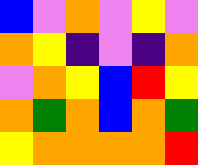[["blue", "violet", "orange", "violet", "yellow", "violet"], ["orange", "yellow", "indigo", "violet", "indigo", "orange"], ["violet", "orange", "yellow", "blue", "red", "yellow"], ["orange", "green", "orange", "blue", "orange", "green"], ["yellow", "orange", "orange", "orange", "orange", "red"]]